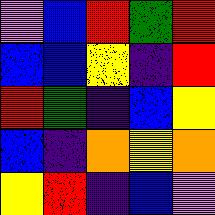[["violet", "blue", "red", "green", "red"], ["blue", "blue", "yellow", "indigo", "red"], ["red", "green", "indigo", "blue", "yellow"], ["blue", "indigo", "orange", "yellow", "orange"], ["yellow", "red", "indigo", "blue", "violet"]]